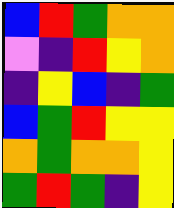[["blue", "red", "green", "orange", "orange"], ["violet", "indigo", "red", "yellow", "orange"], ["indigo", "yellow", "blue", "indigo", "green"], ["blue", "green", "red", "yellow", "yellow"], ["orange", "green", "orange", "orange", "yellow"], ["green", "red", "green", "indigo", "yellow"]]